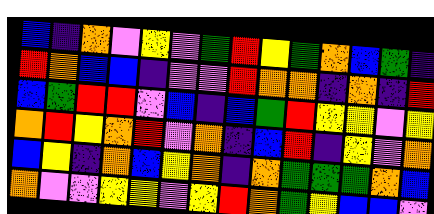[["blue", "indigo", "orange", "violet", "yellow", "violet", "green", "red", "yellow", "green", "orange", "blue", "green", "indigo"], ["red", "orange", "blue", "blue", "indigo", "violet", "violet", "red", "orange", "orange", "indigo", "orange", "indigo", "red"], ["blue", "green", "red", "red", "violet", "blue", "indigo", "blue", "green", "red", "yellow", "yellow", "violet", "yellow"], ["orange", "red", "yellow", "orange", "red", "violet", "orange", "indigo", "blue", "red", "indigo", "yellow", "violet", "orange"], ["blue", "yellow", "indigo", "orange", "blue", "yellow", "orange", "indigo", "orange", "green", "green", "green", "orange", "blue"], ["orange", "violet", "violet", "yellow", "yellow", "violet", "yellow", "red", "orange", "green", "yellow", "blue", "blue", "violet"]]